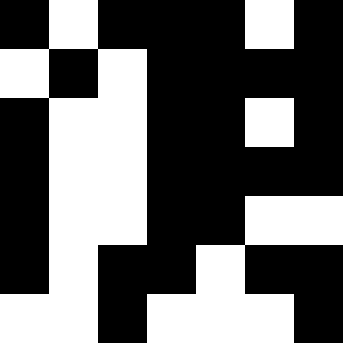[["black", "white", "black", "black", "black", "white", "black"], ["white", "black", "white", "black", "black", "black", "black"], ["black", "white", "white", "black", "black", "white", "black"], ["black", "white", "white", "black", "black", "black", "black"], ["black", "white", "white", "black", "black", "white", "white"], ["black", "white", "black", "black", "white", "black", "black"], ["white", "white", "black", "white", "white", "white", "black"]]